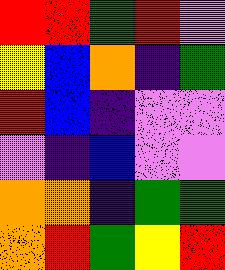[["red", "red", "green", "red", "violet"], ["yellow", "blue", "orange", "indigo", "green"], ["red", "blue", "indigo", "violet", "violet"], ["violet", "indigo", "blue", "violet", "violet"], ["orange", "orange", "indigo", "green", "green"], ["orange", "red", "green", "yellow", "red"]]